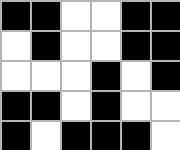[["black", "black", "white", "white", "black", "black"], ["white", "black", "white", "white", "black", "black"], ["white", "white", "white", "black", "white", "black"], ["black", "black", "white", "black", "white", "white"], ["black", "white", "black", "black", "black", "white"]]